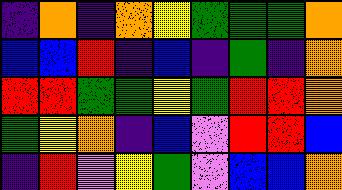[["indigo", "orange", "indigo", "orange", "yellow", "green", "green", "green", "orange"], ["blue", "blue", "red", "indigo", "blue", "indigo", "green", "indigo", "orange"], ["red", "red", "green", "green", "yellow", "green", "red", "red", "orange"], ["green", "yellow", "orange", "indigo", "blue", "violet", "red", "red", "blue"], ["indigo", "red", "violet", "yellow", "green", "violet", "blue", "blue", "orange"]]